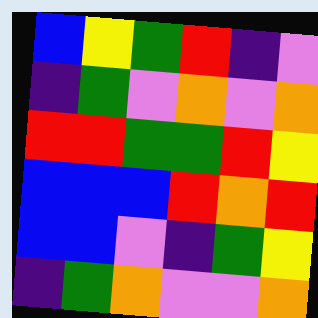[["blue", "yellow", "green", "red", "indigo", "violet"], ["indigo", "green", "violet", "orange", "violet", "orange"], ["red", "red", "green", "green", "red", "yellow"], ["blue", "blue", "blue", "red", "orange", "red"], ["blue", "blue", "violet", "indigo", "green", "yellow"], ["indigo", "green", "orange", "violet", "violet", "orange"]]